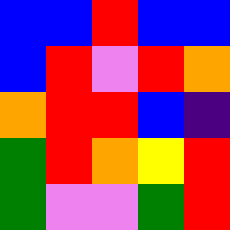[["blue", "blue", "red", "blue", "blue"], ["blue", "red", "violet", "red", "orange"], ["orange", "red", "red", "blue", "indigo"], ["green", "red", "orange", "yellow", "red"], ["green", "violet", "violet", "green", "red"]]